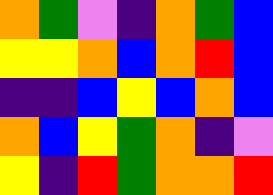[["orange", "green", "violet", "indigo", "orange", "green", "blue"], ["yellow", "yellow", "orange", "blue", "orange", "red", "blue"], ["indigo", "indigo", "blue", "yellow", "blue", "orange", "blue"], ["orange", "blue", "yellow", "green", "orange", "indigo", "violet"], ["yellow", "indigo", "red", "green", "orange", "orange", "red"]]